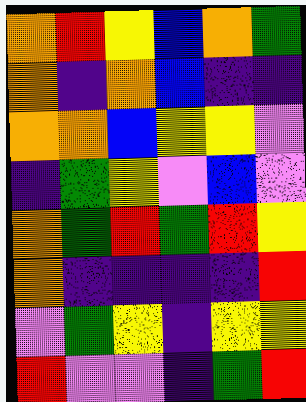[["orange", "red", "yellow", "blue", "orange", "green"], ["orange", "indigo", "orange", "blue", "indigo", "indigo"], ["orange", "orange", "blue", "yellow", "yellow", "violet"], ["indigo", "green", "yellow", "violet", "blue", "violet"], ["orange", "green", "red", "green", "red", "yellow"], ["orange", "indigo", "indigo", "indigo", "indigo", "red"], ["violet", "green", "yellow", "indigo", "yellow", "yellow"], ["red", "violet", "violet", "indigo", "green", "red"]]